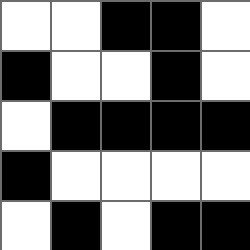[["white", "white", "black", "black", "white"], ["black", "white", "white", "black", "white"], ["white", "black", "black", "black", "black"], ["black", "white", "white", "white", "white"], ["white", "black", "white", "black", "black"]]